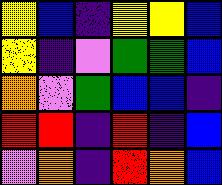[["yellow", "blue", "indigo", "yellow", "yellow", "blue"], ["yellow", "indigo", "violet", "green", "green", "blue"], ["orange", "violet", "green", "blue", "blue", "indigo"], ["red", "red", "indigo", "red", "indigo", "blue"], ["violet", "orange", "indigo", "red", "orange", "blue"]]